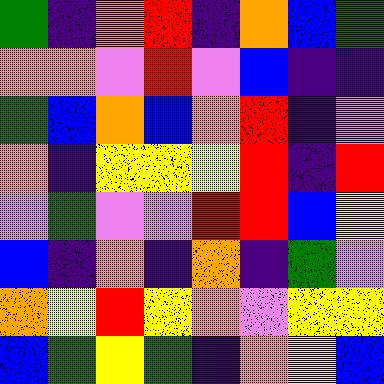[["green", "indigo", "orange", "red", "indigo", "orange", "blue", "green"], ["orange", "orange", "violet", "red", "violet", "blue", "indigo", "indigo"], ["green", "blue", "orange", "blue", "orange", "red", "indigo", "violet"], ["orange", "indigo", "yellow", "yellow", "yellow", "red", "indigo", "red"], ["violet", "green", "violet", "violet", "red", "red", "blue", "yellow"], ["blue", "indigo", "orange", "indigo", "orange", "indigo", "green", "violet"], ["orange", "yellow", "red", "yellow", "orange", "violet", "yellow", "yellow"], ["blue", "green", "yellow", "green", "indigo", "orange", "yellow", "blue"]]